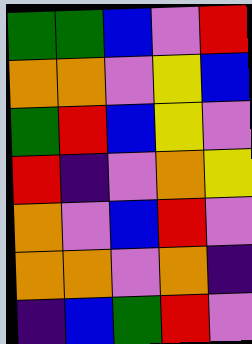[["green", "green", "blue", "violet", "red"], ["orange", "orange", "violet", "yellow", "blue"], ["green", "red", "blue", "yellow", "violet"], ["red", "indigo", "violet", "orange", "yellow"], ["orange", "violet", "blue", "red", "violet"], ["orange", "orange", "violet", "orange", "indigo"], ["indigo", "blue", "green", "red", "violet"]]